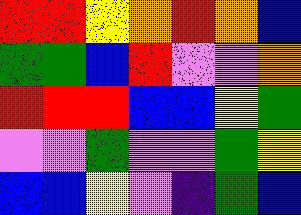[["red", "red", "yellow", "orange", "red", "orange", "blue"], ["green", "green", "blue", "red", "violet", "violet", "orange"], ["red", "red", "red", "blue", "blue", "yellow", "green"], ["violet", "violet", "green", "violet", "violet", "green", "yellow"], ["blue", "blue", "yellow", "violet", "indigo", "green", "blue"]]